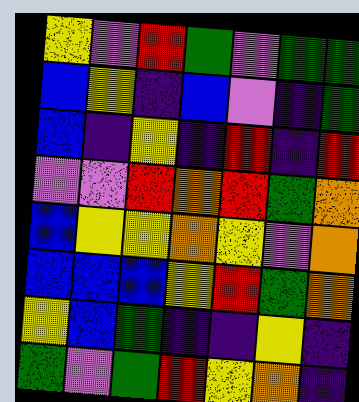[["yellow", "violet", "red", "green", "violet", "green", "green"], ["blue", "yellow", "indigo", "blue", "violet", "indigo", "green"], ["blue", "indigo", "yellow", "indigo", "red", "indigo", "red"], ["violet", "violet", "red", "orange", "red", "green", "orange"], ["blue", "yellow", "yellow", "orange", "yellow", "violet", "orange"], ["blue", "blue", "blue", "yellow", "red", "green", "orange"], ["yellow", "blue", "green", "indigo", "indigo", "yellow", "indigo"], ["green", "violet", "green", "red", "yellow", "orange", "indigo"]]